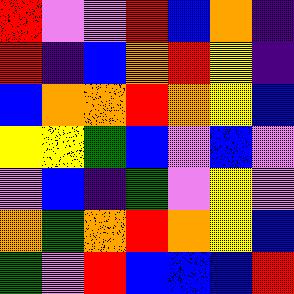[["red", "violet", "violet", "red", "blue", "orange", "indigo"], ["red", "indigo", "blue", "orange", "red", "yellow", "indigo"], ["blue", "orange", "orange", "red", "orange", "yellow", "blue"], ["yellow", "yellow", "green", "blue", "violet", "blue", "violet"], ["violet", "blue", "indigo", "green", "violet", "yellow", "violet"], ["orange", "green", "orange", "red", "orange", "yellow", "blue"], ["green", "violet", "red", "blue", "blue", "blue", "red"]]